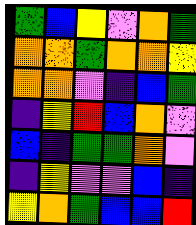[["green", "blue", "yellow", "violet", "orange", "green"], ["orange", "orange", "green", "orange", "orange", "yellow"], ["orange", "orange", "violet", "indigo", "blue", "green"], ["indigo", "yellow", "red", "blue", "orange", "violet"], ["blue", "indigo", "green", "green", "orange", "violet"], ["indigo", "yellow", "violet", "violet", "blue", "indigo"], ["yellow", "orange", "green", "blue", "blue", "red"]]